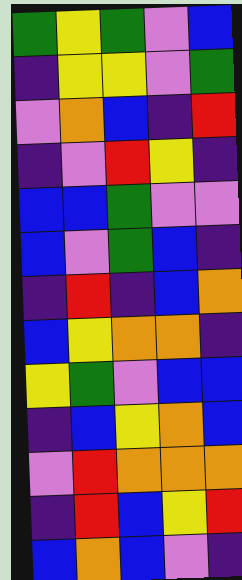[["green", "yellow", "green", "violet", "blue"], ["indigo", "yellow", "yellow", "violet", "green"], ["violet", "orange", "blue", "indigo", "red"], ["indigo", "violet", "red", "yellow", "indigo"], ["blue", "blue", "green", "violet", "violet"], ["blue", "violet", "green", "blue", "indigo"], ["indigo", "red", "indigo", "blue", "orange"], ["blue", "yellow", "orange", "orange", "indigo"], ["yellow", "green", "violet", "blue", "blue"], ["indigo", "blue", "yellow", "orange", "blue"], ["violet", "red", "orange", "orange", "orange"], ["indigo", "red", "blue", "yellow", "red"], ["blue", "orange", "blue", "violet", "indigo"]]